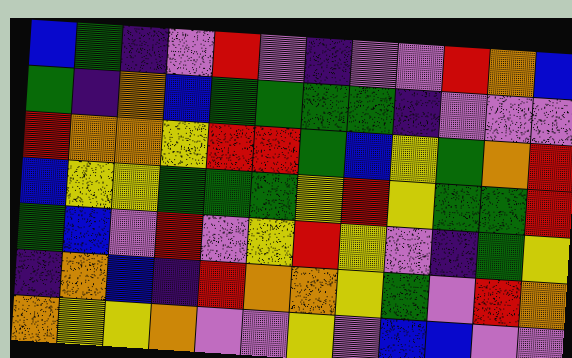[["blue", "green", "indigo", "violet", "red", "violet", "indigo", "violet", "violet", "red", "orange", "blue"], ["green", "indigo", "orange", "blue", "green", "green", "green", "green", "indigo", "violet", "violet", "violet"], ["red", "orange", "orange", "yellow", "red", "red", "green", "blue", "yellow", "green", "orange", "red"], ["blue", "yellow", "yellow", "green", "green", "green", "yellow", "red", "yellow", "green", "green", "red"], ["green", "blue", "violet", "red", "violet", "yellow", "red", "yellow", "violet", "indigo", "green", "yellow"], ["indigo", "orange", "blue", "indigo", "red", "orange", "orange", "yellow", "green", "violet", "red", "orange"], ["orange", "yellow", "yellow", "orange", "violet", "violet", "yellow", "violet", "blue", "blue", "violet", "violet"]]